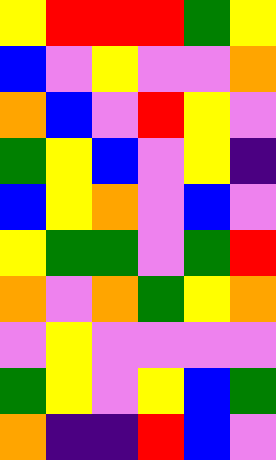[["yellow", "red", "red", "red", "green", "yellow"], ["blue", "violet", "yellow", "violet", "violet", "orange"], ["orange", "blue", "violet", "red", "yellow", "violet"], ["green", "yellow", "blue", "violet", "yellow", "indigo"], ["blue", "yellow", "orange", "violet", "blue", "violet"], ["yellow", "green", "green", "violet", "green", "red"], ["orange", "violet", "orange", "green", "yellow", "orange"], ["violet", "yellow", "violet", "violet", "violet", "violet"], ["green", "yellow", "violet", "yellow", "blue", "green"], ["orange", "indigo", "indigo", "red", "blue", "violet"]]